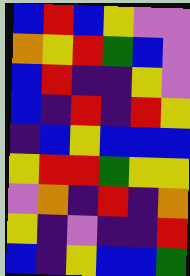[["blue", "red", "blue", "yellow", "violet", "violet"], ["orange", "yellow", "red", "green", "blue", "violet"], ["blue", "red", "indigo", "indigo", "yellow", "violet"], ["blue", "indigo", "red", "indigo", "red", "yellow"], ["indigo", "blue", "yellow", "blue", "blue", "blue"], ["yellow", "red", "red", "green", "yellow", "yellow"], ["violet", "orange", "indigo", "red", "indigo", "orange"], ["yellow", "indigo", "violet", "indigo", "indigo", "red"], ["blue", "indigo", "yellow", "blue", "blue", "green"]]